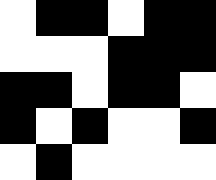[["white", "black", "black", "white", "black", "black"], ["white", "white", "white", "black", "black", "black"], ["black", "black", "white", "black", "black", "white"], ["black", "white", "black", "white", "white", "black"], ["white", "black", "white", "white", "white", "white"]]